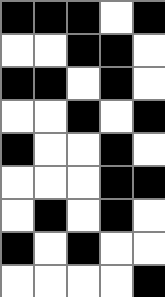[["black", "black", "black", "white", "black"], ["white", "white", "black", "black", "white"], ["black", "black", "white", "black", "white"], ["white", "white", "black", "white", "black"], ["black", "white", "white", "black", "white"], ["white", "white", "white", "black", "black"], ["white", "black", "white", "black", "white"], ["black", "white", "black", "white", "white"], ["white", "white", "white", "white", "black"]]